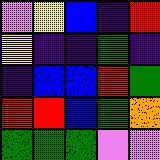[["violet", "yellow", "blue", "indigo", "red"], ["yellow", "indigo", "indigo", "green", "indigo"], ["indigo", "blue", "blue", "red", "green"], ["red", "red", "blue", "green", "orange"], ["green", "green", "green", "violet", "violet"]]